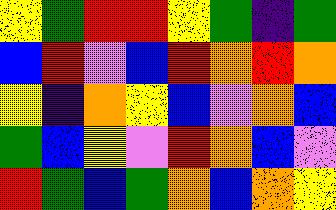[["yellow", "green", "red", "red", "yellow", "green", "indigo", "green"], ["blue", "red", "violet", "blue", "red", "orange", "red", "orange"], ["yellow", "indigo", "orange", "yellow", "blue", "violet", "orange", "blue"], ["green", "blue", "yellow", "violet", "red", "orange", "blue", "violet"], ["red", "green", "blue", "green", "orange", "blue", "orange", "yellow"]]